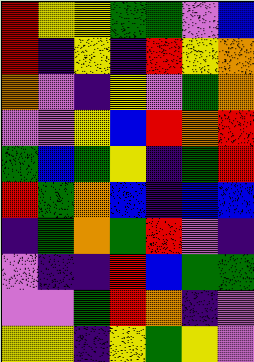[["red", "yellow", "yellow", "green", "green", "violet", "blue"], ["red", "indigo", "yellow", "indigo", "red", "yellow", "orange"], ["orange", "violet", "indigo", "yellow", "violet", "green", "orange"], ["violet", "violet", "yellow", "blue", "red", "orange", "red"], ["green", "blue", "green", "yellow", "indigo", "green", "red"], ["red", "green", "orange", "blue", "indigo", "blue", "blue"], ["indigo", "green", "orange", "green", "red", "violet", "indigo"], ["violet", "indigo", "indigo", "red", "blue", "green", "green"], ["violet", "violet", "green", "red", "orange", "indigo", "violet"], ["yellow", "yellow", "indigo", "yellow", "green", "yellow", "violet"]]